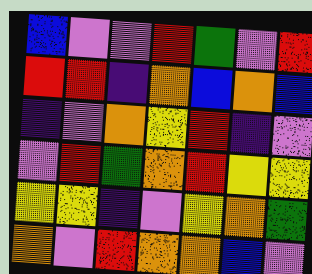[["blue", "violet", "violet", "red", "green", "violet", "red"], ["red", "red", "indigo", "orange", "blue", "orange", "blue"], ["indigo", "violet", "orange", "yellow", "red", "indigo", "violet"], ["violet", "red", "green", "orange", "red", "yellow", "yellow"], ["yellow", "yellow", "indigo", "violet", "yellow", "orange", "green"], ["orange", "violet", "red", "orange", "orange", "blue", "violet"]]